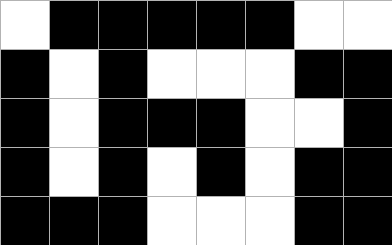[["white", "black", "black", "black", "black", "black", "white", "white"], ["black", "white", "black", "white", "white", "white", "black", "black"], ["black", "white", "black", "black", "black", "white", "white", "black"], ["black", "white", "black", "white", "black", "white", "black", "black"], ["black", "black", "black", "white", "white", "white", "black", "black"]]